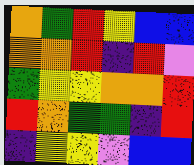[["orange", "green", "red", "yellow", "blue", "blue"], ["orange", "orange", "red", "indigo", "red", "violet"], ["green", "yellow", "yellow", "orange", "orange", "red"], ["red", "orange", "green", "green", "indigo", "red"], ["indigo", "yellow", "yellow", "violet", "blue", "blue"]]